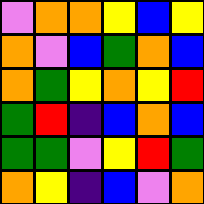[["violet", "orange", "orange", "yellow", "blue", "yellow"], ["orange", "violet", "blue", "green", "orange", "blue"], ["orange", "green", "yellow", "orange", "yellow", "red"], ["green", "red", "indigo", "blue", "orange", "blue"], ["green", "green", "violet", "yellow", "red", "green"], ["orange", "yellow", "indigo", "blue", "violet", "orange"]]